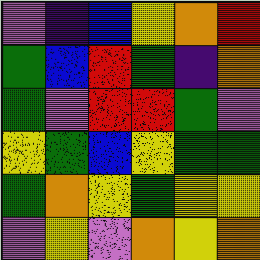[["violet", "indigo", "blue", "yellow", "orange", "red"], ["green", "blue", "red", "green", "indigo", "orange"], ["green", "violet", "red", "red", "green", "violet"], ["yellow", "green", "blue", "yellow", "green", "green"], ["green", "orange", "yellow", "green", "yellow", "yellow"], ["violet", "yellow", "violet", "orange", "yellow", "orange"]]